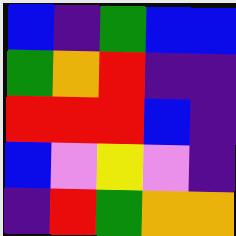[["blue", "indigo", "green", "blue", "blue"], ["green", "orange", "red", "indigo", "indigo"], ["red", "red", "red", "blue", "indigo"], ["blue", "violet", "yellow", "violet", "indigo"], ["indigo", "red", "green", "orange", "orange"]]